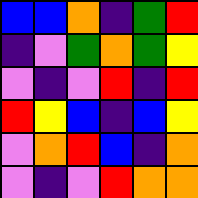[["blue", "blue", "orange", "indigo", "green", "red"], ["indigo", "violet", "green", "orange", "green", "yellow"], ["violet", "indigo", "violet", "red", "indigo", "red"], ["red", "yellow", "blue", "indigo", "blue", "yellow"], ["violet", "orange", "red", "blue", "indigo", "orange"], ["violet", "indigo", "violet", "red", "orange", "orange"]]